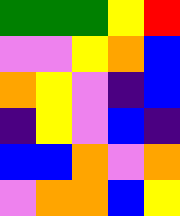[["green", "green", "green", "yellow", "red"], ["violet", "violet", "yellow", "orange", "blue"], ["orange", "yellow", "violet", "indigo", "blue"], ["indigo", "yellow", "violet", "blue", "indigo"], ["blue", "blue", "orange", "violet", "orange"], ["violet", "orange", "orange", "blue", "yellow"]]